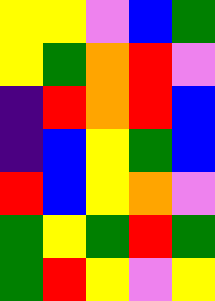[["yellow", "yellow", "violet", "blue", "green"], ["yellow", "green", "orange", "red", "violet"], ["indigo", "red", "orange", "red", "blue"], ["indigo", "blue", "yellow", "green", "blue"], ["red", "blue", "yellow", "orange", "violet"], ["green", "yellow", "green", "red", "green"], ["green", "red", "yellow", "violet", "yellow"]]